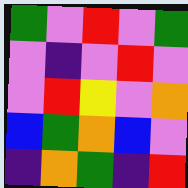[["green", "violet", "red", "violet", "green"], ["violet", "indigo", "violet", "red", "violet"], ["violet", "red", "yellow", "violet", "orange"], ["blue", "green", "orange", "blue", "violet"], ["indigo", "orange", "green", "indigo", "red"]]